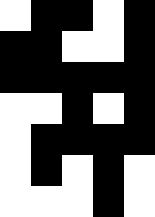[["white", "black", "black", "white", "black"], ["black", "black", "white", "white", "black"], ["black", "black", "black", "black", "black"], ["white", "white", "black", "white", "black"], ["white", "black", "black", "black", "black"], ["white", "black", "white", "black", "white"], ["white", "white", "white", "black", "white"]]